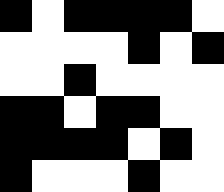[["black", "white", "black", "black", "black", "black", "white"], ["white", "white", "white", "white", "black", "white", "black"], ["white", "white", "black", "white", "white", "white", "white"], ["black", "black", "white", "black", "black", "white", "white"], ["black", "black", "black", "black", "white", "black", "white"], ["black", "white", "white", "white", "black", "white", "white"]]